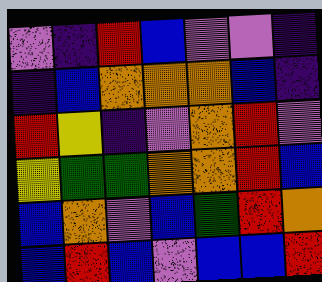[["violet", "indigo", "red", "blue", "violet", "violet", "indigo"], ["indigo", "blue", "orange", "orange", "orange", "blue", "indigo"], ["red", "yellow", "indigo", "violet", "orange", "red", "violet"], ["yellow", "green", "green", "orange", "orange", "red", "blue"], ["blue", "orange", "violet", "blue", "green", "red", "orange"], ["blue", "red", "blue", "violet", "blue", "blue", "red"]]